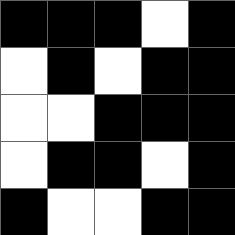[["black", "black", "black", "white", "black"], ["white", "black", "white", "black", "black"], ["white", "white", "black", "black", "black"], ["white", "black", "black", "white", "black"], ["black", "white", "white", "black", "black"]]